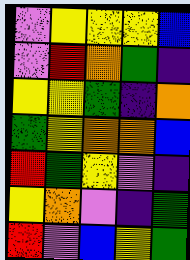[["violet", "yellow", "yellow", "yellow", "blue"], ["violet", "red", "orange", "green", "indigo"], ["yellow", "yellow", "green", "indigo", "orange"], ["green", "yellow", "orange", "orange", "blue"], ["red", "green", "yellow", "violet", "indigo"], ["yellow", "orange", "violet", "indigo", "green"], ["red", "violet", "blue", "yellow", "green"]]